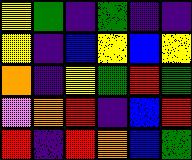[["yellow", "green", "indigo", "green", "indigo", "indigo"], ["yellow", "indigo", "blue", "yellow", "blue", "yellow"], ["orange", "indigo", "yellow", "green", "red", "green"], ["violet", "orange", "red", "indigo", "blue", "red"], ["red", "indigo", "red", "orange", "blue", "green"]]